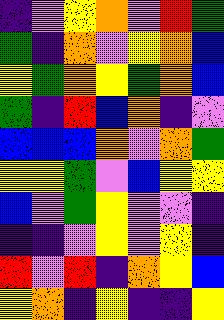[["indigo", "violet", "yellow", "orange", "violet", "red", "green"], ["green", "indigo", "orange", "violet", "yellow", "orange", "blue"], ["yellow", "green", "orange", "yellow", "green", "orange", "blue"], ["green", "indigo", "red", "blue", "orange", "indigo", "violet"], ["blue", "blue", "blue", "orange", "violet", "orange", "green"], ["yellow", "yellow", "green", "violet", "blue", "yellow", "yellow"], ["blue", "violet", "green", "yellow", "violet", "violet", "indigo"], ["indigo", "indigo", "violet", "yellow", "violet", "yellow", "indigo"], ["red", "violet", "red", "indigo", "orange", "yellow", "blue"], ["yellow", "orange", "indigo", "yellow", "indigo", "indigo", "yellow"]]